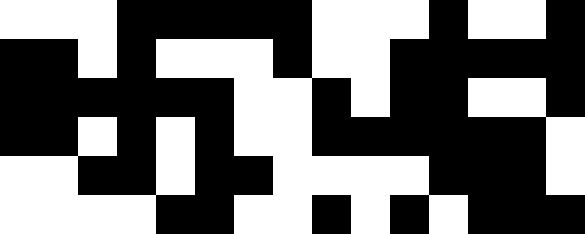[["white", "white", "white", "black", "black", "black", "black", "black", "white", "white", "white", "black", "white", "white", "black"], ["black", "black", "white", "black", "white", "white", "white", "black", "white", "white", "black", "black", "black", "black", "black"], ["black", "black", "black", "black", "black", "black", "white", "white", "black", "white", "black", "black", "white", "white", "black"], ["black", "black", "white", "black", "white", "black", "white", "white", "black", "black", "black", "black", "black", "black", "white"], ["white", "white", "black", "black", "white", "black", "black", "white", "white", "white", "white", "black", "black", "black", "white"], ["white", "white", "white", "white", "black", "black", "white", "white", "black", "white", "black", "white", "black", "black", "black"]]